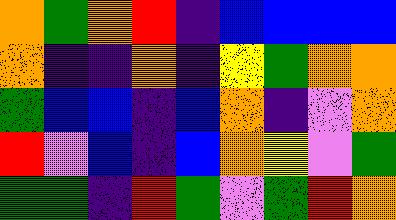[["orange", "green", "orange", "red", "indigo", "blue", "blue", "blue", "blue"], ["orange", "indigo", "indigo", "orange", "indigo", "yellow", "green", "orange", "orange"], ["green", "blue", "blue", "indigo", "blue", "orange", "indigo", "violet", "orange"], ["red", "violet", "blue", "indigo", "blue", "orange", "yellow", "violet", "green"], ["green", "green", "indigo", "red", "green", "violet", "green", "red", "orange"]]